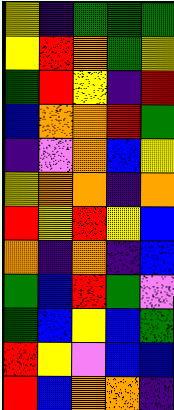[["yellow", "indigo", "green", "green", "green"], ["yellow", "red", "orange", "green", "yellow"], ["green", "red", "yellow", "indigo", "red"], ["blue", "orange", "orange", "red", "green"], ["indigo", "violet", "orange", "blue", "yellow"], ["yellow", "orange", "orange", "indigo", "orange"], ["red", "yellow", "red", "yellow", "blue"], ["orange", "indigo", "orange", "indigo", "blue"], ["green", "blue", "red", "green", "violet"], ["green", "blue", "yellow", "blue", "green"], ["red", "yellow", "violet", "blue", "blue"], ["red", "blue", "orange", "orange", "indigo"]]